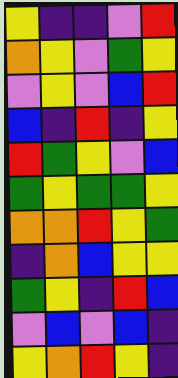[["yellow", "indigo", "indigo", "violet", "red"], ["orange", "yellow", "violet", "green", "yellow"], ["violet", "yellow", "violet", "blue", "red"], ["blue", "indigo", "red", "indigo", "yellow"], ["red", "green", "yellow", "violet", "blue"], ["green", "yellow", "green", "green", "yellow"], ["orange", "orange", "red", "yellow", "green"], ["indigo", "orange", "blue", "yellow", "yellow"], ["green", "yellow", "indigo", "red", "blue"], ["violet", "blue", "violet", "blue", "indigo"], ["yellow", "orange", "red", "yellow", "indigo"]]